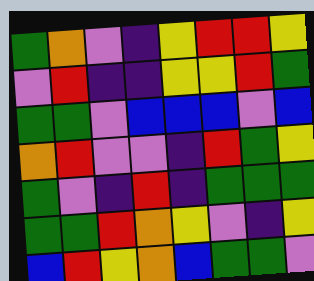[["green", "orange", "violet", "indigo", "yellow", "red", "red", "yellow"], ["violet", "red", "indigo", "indigo", "yellow", "yellow", "red", "green"], ["green", "green", "violet", "blue", "blue", "blue", "violet", "blue"], ["orange", "red", "violet", "violet", "indigo", "red", "green", "yellow"], ["green", "violet", "indigo", "red", "indigo", "green", "green", "green"], ["green", "green", "red", "orange", "yellow", "violet", "indigo", "yellow"], ["blue", "red", "yellow", "orange", "blue", "green", "green", "violet"]]